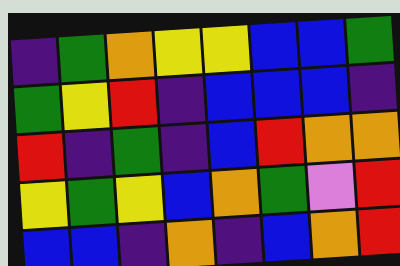[["indigo", "green", "orange", "yellow", "yellow", "blue", "blue", "green"], ["green", "yellow", "red", "indigo", "blue", "blue", "blue", "indigo"], ["red", "indigo", "green", "indigo", "blue", "red", "orange", "orange"], ["yellow", "green", "yellow", "blue", "orange", "green", "violet", "red"], ["blue", "blue", "indigo", "orange", "indigo", "blue", "orange", "red"]]